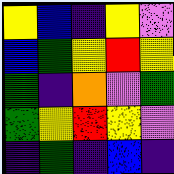[["yellow", "blue", "indigo", "yellow", "violet"], ["blue", "green", "yellow", "red", "yellow"], ["green", "indigo", "orange", "violet", "green"], ["green", "yellow", "red", "yellow", "violet"], ["indigo", "green", "indigo", "blue", "indigo"]]